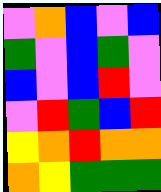[["violet", "orange", "blue", "violet", "blue"], ["green", "violet", "blue", "green", "violet"], ["blue", "violet", "blue", "red", "violet"], ["violet", "red", "green", "blue", "red"], ["yellow", "orange", "red", "orange", "orange"], ["orange", "yellow", "green", "green", "green"]]